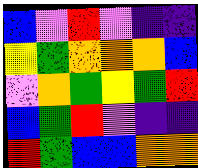[["blue", "violet", "red", "violet", "indigo", "indigo"], ["yellow", "green", "orange", "orange", "orange", "blue"], ["violet", "orange", "green", "yellow", "green", "red"], ["blue", "green", "red", "violet", "indigo", "indigo"], ["red", "green", "blue", "blue", "orange", "orange"]]